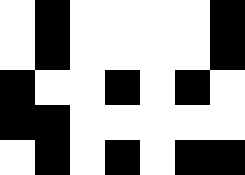[["white", "black", "white", "white", "white", "white", "black"], ["white", "black", "white", "white", "white", "white", "black"], ["black", "white", "white", "black", "white", "black", "white"], ["black", "black", "white", "white", "white", "white", "white"], ["white", "black", "white", "black", "white", "black", "black"]]